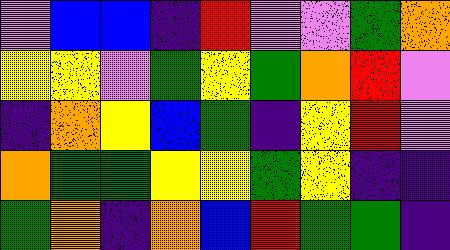[["violet", "blue", "blue", "indigo", "red", "violet", "violet", "green", "orange"], ["yellow", "yellow", "violet", "green", "yellow", "green", "orange", "red", "violet"], ["indigo", "orange", "yellow", "blue", "green", "indigo", "yellow", "red", "violet"], ["orange", "green", "green", "yellow", "yellow", "green", "yellow", "indigo", "indigo"], ["green", "orange", "indigo", "orange", "blue", "red", "green", "green", "indigo"]]